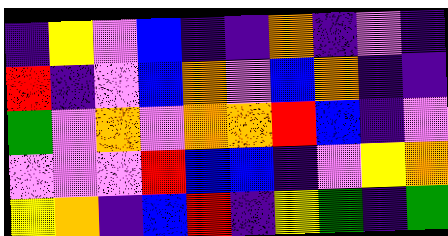[["indigo", "yellow", "violet", "blue", "indigo", "indigo", "orange", "indigo", "violet", "indigo"], ["red", "indigo", "violet", "blue", "orange", "violet", "blue", "orange", "indigo", "indigo"], ["green", "violet", "orange", "violet", "orange", "orange", "red", "blue", "indigo", "violet"], ["violet", "violet", "violet", "red", "blue", "blue", "indigo", "violet", "yellow", "orange"], ["yellow", "orange", "indigo", "blue", "red", "indigo", "yellow", "green", "indigo", "green"]]